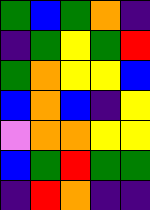[["green", "blue", "green", "orange", "indigo"], ["indigo", "green", "yellow", "green", "red"], ["green", "orange", "yellow", "yellow", "blue"], ["blue", "orange", "blue", "indigo", "yellow"], ["violet", "orange", "orange", "yellow", "yellow"], ["blue", "green", "red", "green", "green"], ["indigo", "red", "orange", "indigo", "indigo"]]